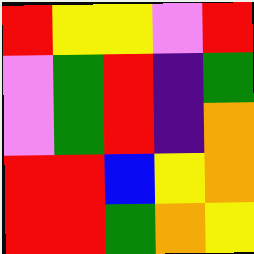[["red", "yellow", "yellow", "violet", "red"], ["violet", "green", "red", "indigo", "green"], ["violet", "green", "red", "indigo", "orange"], ["red", "red", "blue", "yellow", "orange"], ["red", "red", "green", "orange", "yellow"]]